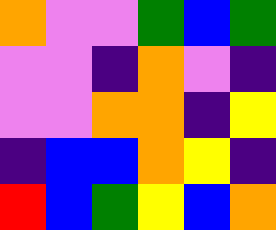[["orange", "violet", "violet", "green", "blue", "green"], ["violet", "violet", "indigo", "orange", "violet", "indigo"], ["violet", "violet", "orange", "orange", "indigo", "yellow"], ["indigo", "blue", "blue", "orange", "yellow", "indigo"], ["red", "blue", "green", "yellow", "blue", "orange"]]